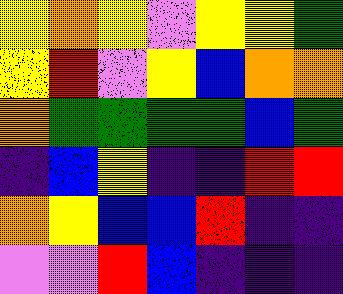[["yellow", "orange", "yellow", "violet", "yellow", "yellow", "green"], ["yellow", "red", "violet", "yellow", "blue", "orange", "orange"], ["orange", "green", "green", "green", "green", "blue", "green"], ["indigo", "blue", "yellow", "indigo", "indigo", "red", "red"], ["orange", "yellow", "blue", "blue", "red", "indigo", "indigo"], ["violet", "violet", "red", "blue", "indigo", "indigo", "indigo"]]